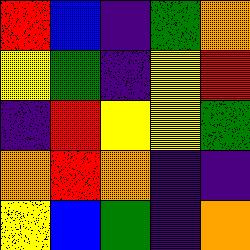[["red", "blue", "indigo", "green", "orange"], ["yellow", "green", "indigo", "yellow", "red"], ["indigo", "red", "yellow", "yellow", "green"], ["orange", "red", "orange", "indigo", "indigo"], ["yellow", "blue", "green", "indigo", "orange"]]